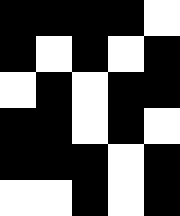[["black", "black", "black", "black", "white"], ["black", "white", "black", "white", "black"], ["white", "black", "white", "black", "black"], ["black", "black", "white", "black", "white"], ["black", "black", "black", "white", "black"], ["white", "white", "black", "white", "black"]]